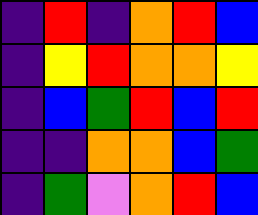[["indigo", "red", "indigo", "orange", "red", "blue"], ["indigo", "yellow", "red", "orange", "orange", "yellow"], ["indigo", "blue", "green", "red", "blue", "red"], ["indigo", "indigo", "orange", "orange", "blue", "green"], ["indigo", "green", "violet", "orange", "red", "blue"]]